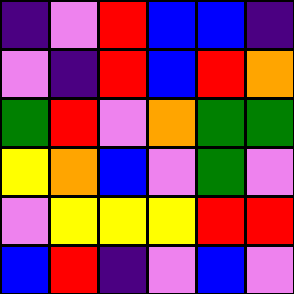[["indigo", "violet", "red", "blue", "blue", "indigo"], ["violet", "indigo", "red", "blue", "red", "orange"], ["green", "red", "violet", "orange", "green", "green"], ["yellow", "orange", "blue", "violet", "green", "violet"], ["violet", "yellow", "yellow", "yellow", "red", "red"], ["blue", "red", "indigo", "violet", "blue", "violet"]]